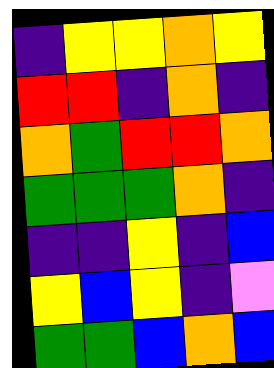[["indigo", "yellow", "yellow", "orange", "yellow"], ["red", "red", "indigo", "orange", "indigo"], ["orange", "green", "red", "red", "orange"], ["green", "green", "green", "orange", "indigo"], ["indigo", "indigo", "yellow", "indigo", "blue"], ["yellow", "blue", "yellow", "indigo", "violet"], ["green", "green", "blue", "orange", "blue"]]